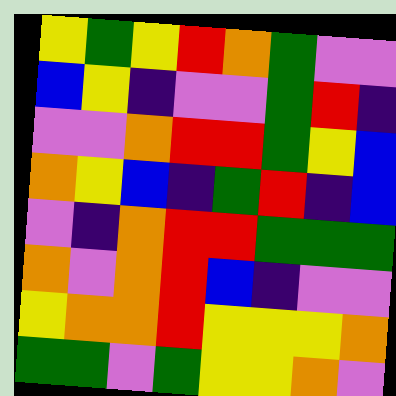[["yellow", "green", "yellow", "red", "orange", "green", "violet", "violet"], ["blue", "yellow", "indigo", "violet", "violet", "green", "red", "indigo"], ["violet", "violet", "orange", "red", "red", "green", "yellow", "blue"], ["orange", "yellow", "blue", "indigo", "green", "red", "indigo", "blue"], ["violet", "indigo", "orange", "red", "red", "green", "green", "green"], ["orange", "violet", "orange", "red", "blue", "indigo", "violet", "violet"], ["yellow", "orange", "orange", "red", "yellow", "yellow", "yellow", "orange"], ["green", "green", "violet", "green", "yellow", "yellow", "orange", "violet"]]